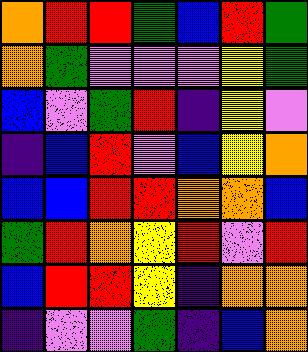[["orange", "red", "red", "green", "blue", "red", "green"], ["orange", "green", "violet", "violet", "violet", "yellow", "green"], ["blue", "violet", "green", "red", "indigo", "yellow", "violet"], ["indigo", "blue", "red", "violet", "blue", "yellow", "orange"], ["blue", "blue", "red", "red", "orange", "orange", "blue"], ["green", "red", "orange", "yellow", "red", "violet", "red"], ["blue", "red", "red", "yellow", "indigo", "orange", "orange"], ["indigo", "violet", "violet", "green", "indigo", "blue", "orange"]]